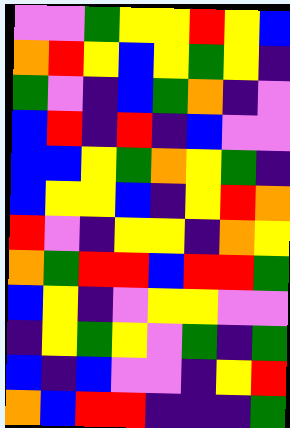[["violet", "violet", "green", "yellow", "yellow", "red", "yellow", "blue"], ["orange", "red", "yellow", "blue", "yellow", "green", "yellow", "indigo"], ["green", "violet", "indigo", "blue", "green", "orange", "indigo", "violet"], ["blue", "red", "indigo", "red", "indigo", "blue", "violet", "violet"], ["blue", "blue", "yellow", "green", "orange", "yellow", "green", "indigo"], ["blue", "yellow", "yellow", "blue", "indigo", "yellow", "red", "orange"], ["red", "violet", "indigo", "yellow", "yellow", "indigo", "orange", "yellow"], ["orange", "green", "red", "red", "blue", "red", "red", "green"], ["blue", "yellow", "indigo", "violet", "yellow", "yellow", "violet", "violet"], ["indigo", "yellow", "green", "yellow", "violet", "green", "indigo", "green"], ["blue", "indigo", "blue", "violet", "violet", "indigo", "yellow", "red"], ["orange", "blue", "red", "red", "indigo", "indigo", "indigo", "green"]]